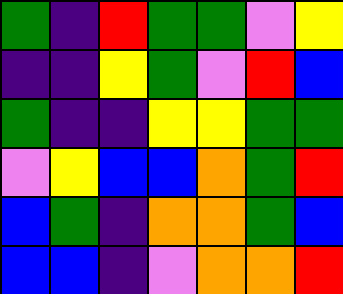[["green", "indigo", "red", "green", "green", "violet", "yellow"], ["indigo", "indigo", "yellow", "green", "violet", "red", "blue"], ["green", "indigo", "indigo", "yellow", "yellow", "green", "green"], ["violet", "yellow", "blue", "blue", "orange", "green", "red"], ["blue", "green", "indigo", "orange", "orange", "green", "blue"], ["blue", "blue", "indigo", "violet", "orange", "orange", "red"]]